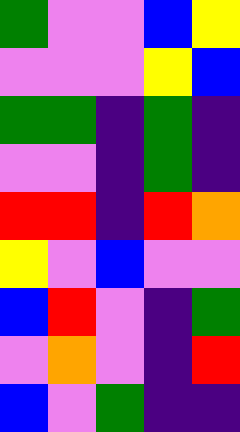[["green", "violet", "violet", "blue", "yellow"], ["violet", "violet", "violet", "yellow", "blue"], ["green", "green", "indigo", "green", "indigo"], ["violet", "violet", "indigo", "green", "indigo"], ["red", "red", "indigo", "red", "orange"], ["yellow", "violet", "blue", "violet", "violet"], ["blue", "red", "violet", "indigo", "green"], ["violet", "orange", "violet", "indigo", "red"], ["blue", "violet", "green", "indigo", "indigo"]]